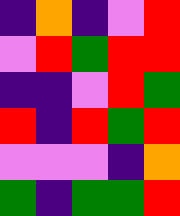[["indigo", "orange", "indigo", "violet", "red"], ["violet", "red", "green", "red", "red"], ["indigo", "indigo", "violet", "red", "green"], ["red", "indigo", "red", "green", "red"], ["violet", "violet", "violet", "indigo", "orange"], ["green", "indigo", "green", "green", "red"]]